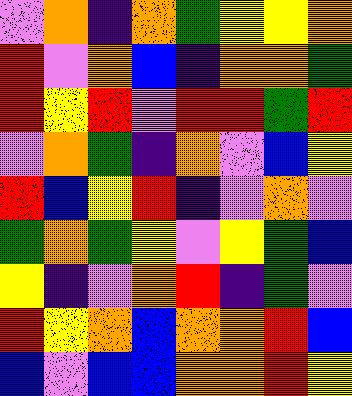[["violet", "orange", "indigo", "orange", "green", "yellow", "yellow", "orange"], ["red", "violet", "orange", "blue", "indigo", "orange", "orange", "green"], ["red", "yellow", "red", "violet", "red", "red", "green", "red"], ["violet", "orange", "green", "indigo", "orange", "violet", "blue", "yellow"], ["red", "blue", "yellow", "red", "indigo", "violet", "orange", "violet"], ["green", "orange", "green", "yellow", "violet", "yellow", "green", "blue"], ["yellow", "indigo", "violet", "orange", "red", "indigo", "green", "violet"], ["red", "yellow", "orange", "blue", "orange", "orange", "red", "blue"], ["blue", "violet", "blue", "blue", "orange", "orange", "red", "yellow"]]